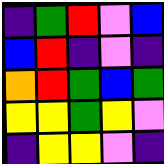[["indigo", "green", "red", "violet", "blue"], ["blue", "red", "indigo", "violet", "indigo"], ["orange", "red", "green", "blue", "green"], ["yellow", "yellow", "green", "yellow", "violet"], ["indigo", "yellow", "yellow", "violet", "indigo"]]